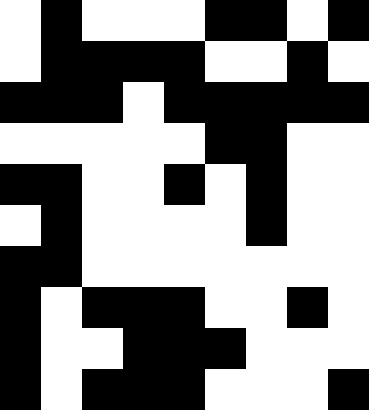[["white", "black", "white", "white", "white", "black", "black", "white", "black"], ["white", "black", "black", "black", "black", "white", "white", "black", "white"], ["black", "black", "black", "white", "black", "black", "black", "black", "black"], ["white", "white", "white", "white", "white", "black", "black", "white", "white"], ["black", "black", "white", "white", "black", "white", "black", "white", "white"], ["white", "black", "white", "white", "white", "white", "black", "white", "white"], ["black", "black", "white", "white", "white", "white", "white", "white", "white"], ["black", "white", "black", "black", "black", "white", "white", "black", "white"], ["black", "white", "white", "black", "black", "black", "white", "white", "white"], ["black", "white", "black", "black", "black", "white", "white", "white", "black"]]